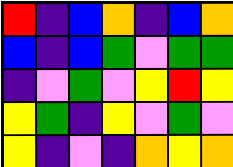[["red", "indigo", "blue", "orange", "indigo", "blue", "orange"], ["blue", "indigo", "blue", "green", "violet", "green", "green"], ["indigo", "violet", "green", "violet", "yellow", "red", "yellow"], ["yellow", "green", "indigo", "yellow", "violet", "green", "violet"], ["yellow", "indigo", "violet", "indigo", "orange", "yellow", "orange"]]